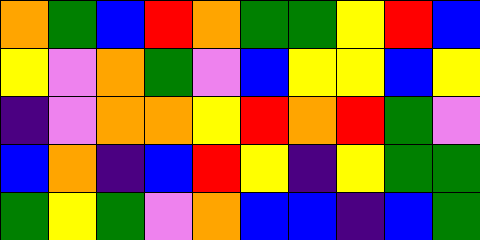[["orange", "green", "blue", "red", "orange", "green", "green", "yellow", "red", "blue"], ["yellow", "violet", "orange", "green", "violet", "blue", "yellow", "yellow", "blue", "yellow"], ["indigo", "violet", "orange", "orange", "yellow", "red", "orange", "red", "green", "violet"], ["blue", "orange", "indigo", "blue", "red", "yellow", "indigo", "yellow", "green", "green"], ["green", "yellow", "green", "violet", "orange", "blue", "blue", "indigo", "blue", "green"]]